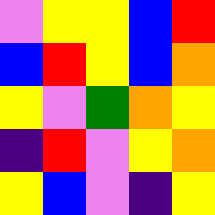[["violet", "yellow", "yellow", "blue", "red"], ["blue", "red", "yellow", "blue", "orange"], ["yellow", "violet", "green", "orange", "yellow"], ["indigo", "red", "violet", "yellow", "orange"], ["yellow", "blue", "violet", "indigo", "yellow"]]